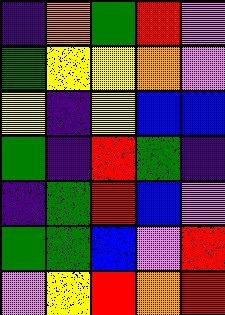[["indigo", "orange", "green", "red", "violet"], ["green", "yellow", "yellow", "orange", "violet"], ["yellow", "indigo", "yellow", "blue", "blue"], ["green", "indigo", "red", "green", "indigo"], ["indigo", "green", "red", "blue", "violet"], ["green", "green", "blue", "violet", "red"], ["violet", "yellow", "red", "orange", "red"]]